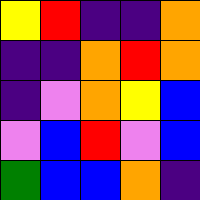[["yellow", "red", "indigo", "indigo", "orange"], ["indigo", "indigo", "orange", "red", "orange"], ["indigo", "violet", "orange", "yellow", "blue"], ["violet", "blue", "red", "violet", "blue"], ["green", "blue", "blue", "orange", "indigo"]]